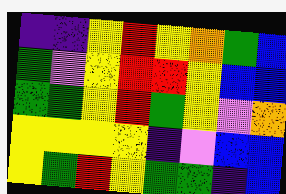[["indigo", "indigo", "yellow", "red", "yellow", "orange", "green", "blue"], ["green", "violet", "yellow", "red", "red", "yellow", "blue", "blue"], ["green", "green", "yellow", "red", "green", "yellow", "violet", "orange"], ["yellow", "yellow", "yellow", "yellow", "indigo", "violet", "blue", "blue"], ["yellow", "green", "red", "yellow", "green", "green", "indigo", "blue"]]